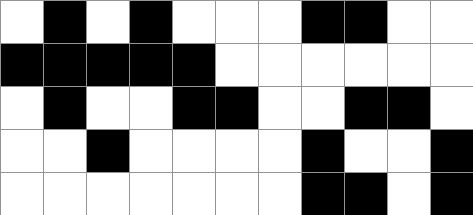[["white", "black", "white", "black", "white", "white", "white", "black", "black", "white", "white"], ["black", "black", "black", "black", "black", "white", "white", "white", "white", "white", "white"], ["white", "black", "white", "white", "black", "black", "white", "white", "black", "black", "white"], ["white", "white", "black", "white", "white", "white", "white", "black", "white", "white", "black"], ["white", "white", "white", "white", "white", "white", "white", "black", "black", "white", "black"]]